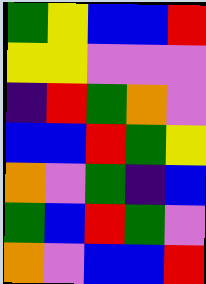[["green", "yellow", "blue", "blue", "red"], ["yellow", "yellow", "violet", "violet", "violet"], ["indigo", "red", "green", "orange", "violet"], ["blue", "blue", "red", "green", "yellow"], ["orange", "violet", "green", "indigo", "blue"], ["green", "blue", "red", "green", "violet"], ["orange", "violet", "blue", "blue", "red"]]